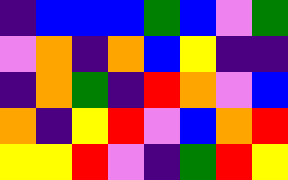[["indigo", "blue", "blue", "blue", "green", "blue", "violet", "green"], ["violet", "orange", "indigo", "orange", "blue", "yellow", "indigo", "indigo"], ["indigo", "orange", "green", "indigo", "red", "orange", "violet", "blue"], ["orange", "indigo", "yellow", "red", "violet", "blue", "orange", "red"], ["yellow", "yellow", "red", "violet", "indigo", "green", "red", "yellow"]]